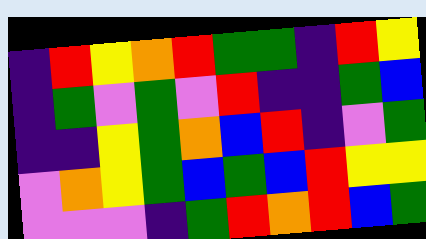[["indigo", "red", "yellow", "orange", "red", "green", "green", "indigo", "red", "yellow"], ["indigo", "green", "violet", "green", "violet", "red", "indigo", "indigo", "green", "blue"], ["indigo", "indigo", "yellow", "green", "orange", "blue", "red", "indigo", "violet", "green"], ["violet", "orange", "yellow", "green", "blue", "green", "blue", "red", "yellow", "yellow"], ["violet", "violet", "violet", "indigo", "green", "red", "orange", "red", "blue", "green"]]